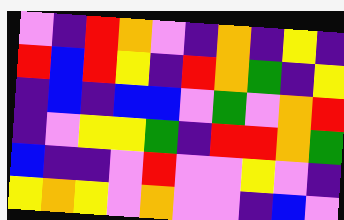[["violet", "indigo", "red", "orange", "violet", "indigo", "orange", "indigo", "yellow", "indigo"], ["red", "blue", "red", "yellow", "indigo", "red", "orange", "green", "indigo", "yellow"], ["indigo", "blue", "indigo", "blue", "blue", "violet", "green", "violet", "orange", "red"], ["indigo", "violet", "yellow", "yellow", "green", "indigo", "red", "red", "orange", "green"], ["blue", "indigo", "indigo", "violet", "red", "violet", "violet", "yellow", "violet", "indigo"], ["yellow", "orange", "yellow", "violet", "orange", "violet", "violet", "indigo", "blue", "violet"]]